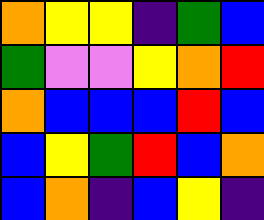[["orange", "yellow", "yellow", "indigo", "green", "blue"], ["green", "violet", "violet", "yellow", "orange", "red"], ["orange", "blue", "blue", "blue", "red", "blue"], ["blue", "yellow", "green", "red", "blue", "orange"], ["blue", "orange", "indigo", "blue", "yellow", "indigo"]]